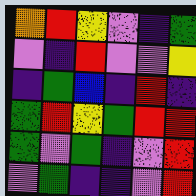[["orange", "red", "yellow", "violet", "indigo", "green"], ["violet", "indigo", "red", "violet", "violet", "yellow"], ["indigo", "green", "blue", "indigo", "red", "indigo"], ["green", "red", "yellow", "green", "red", "red"], ["green", "violet", "green", "indigo", "violet", "red"], ["violet", "green", "indigo", "indigo", "violet", "red"]]